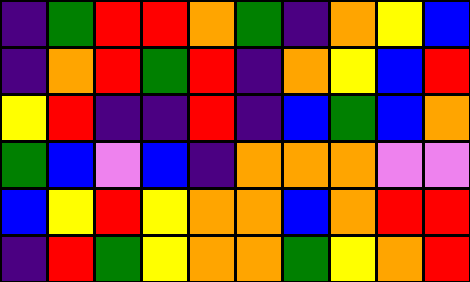[["indigo", "green", "red", "red", "orange", "green", "indigo", "orange", "yellow", "blue"], ["indigo", "orange", "red", "green", "red", "indigo", "orange", "yellow", "blue", "red"], ["yellow", "red", "indigo", "indigo", "red", "indigo", "blue", "green", "blue", "orange"], ["green", "blue", "violet", "blue", "indigo", "orange", "orange", "orange", "violet", "violet"], ["blue", "yellow", "red", "yellow", "orange", "orange", "blue", "orange", "red", "red"], ["indigo", "red", "green", "yellow", "orange", "orange", "green", "yellow", "orange", "red"]]